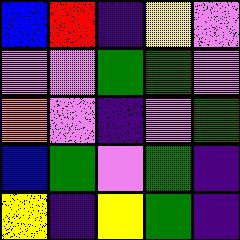[["blue", "red", "indigo", "yellow", "violet"], ["violet", "violet", "green", "green", "violet"], ["orange", "violet", "indigo", "violet", "green"], ["blue", "green", "violet", "green", "indigo"], ["yellow", "indigo", "yellow", "green", "indigo"]]